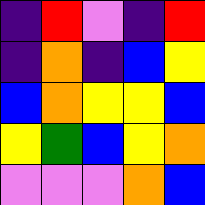[["indigo", "red", "violet", "indigo", "red"], ["indigo", "orange", "indigo", "blue", "yellow"], ["blue", "orange", "yellow", "yellow", "blue"], ["yellow", "green", "blue", "yellow", "orange"], ["violet", "violet", "violet", "orange", "blue"]]